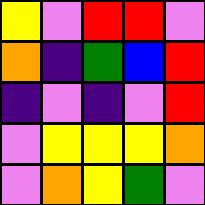[["yellow", "violet", "red", "red", "violet"], ["orange", "indigo", "green", "blue", "red"], ["indigo", "violet", "indigo", "violet", "red"], ["violet", "yellow", "yellow", "yellow", "orange"], ["violet", "orange", "yellow", "green", "violet"]]